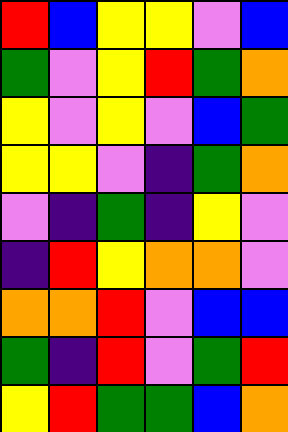[["red", "blue", "yellow", "yellow", "violet", "blue"], ["green", "violet", "yellow", "red", "green", "orange"], ["yellow", "violet", "yellow", "violet", "blue", "green"], ["yellow", "yellow", "violet", "indigo", "green", "orange"], ["violet", "indigo", "green", "indigo", "yellow", "violet"], ["indigo", "red", "yellow", "orange", "orange", "violet"], ["orange", "orange", "red", "violet", "blue", "blue"], ["green", "indigo", "red", "violet", "green", "red"], ["yellow", "red", "green", "green", "blue", "orange"]]